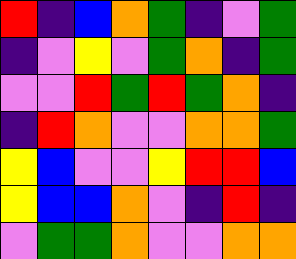[["red", "indigo", "blue", "orange", "green", "indigo", "violet", "green"], ["indigo", "violet", "yellow", "violet", "green", "orange", "indigo", "green"], ["violet", "violet", "red", "green", "red", "green", "orange", "indigo"], ["indigo", "red", "orange", "violet", "violet", "orange", "orange", "green"], ["yellow", "blue", "violet", "violet", "yellow", "red", "red", "blue"], ["yellow", "blue", "blue", "orange", "violet", "indigo", "red", "indigo"], ["violet", "green", "green", "orange", "violet", "violet", "orange", "orange"]]